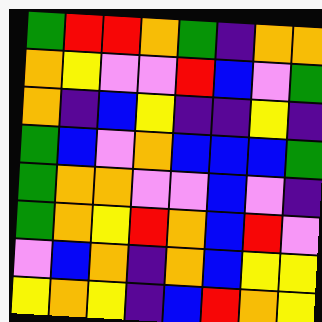[["green", "red", "red", "orange", "green", "indigo", "orange", "orange"], ["orange", "yellow", "violet", "violet", "red", "blue", "violet", "green"], ["orange", "indigo", "blue", "yellow", "indigo", "indigo", "yellow", "indigo"], ["green", "blue", "violet", "orange", "blue", "blue", "blue", "green"], ["green", "orange", "orange", "violet", "violet", "blue", "violet", "indigo"], ["green", "orange", "yellow", "red", "orange", "blue", "red", "violet"], ["violet", "blue", "orange", "indigo", "orange", "blue", "yellow", "yellow"], ["yellow", "orange", "yellow", "indigo", "blue", "red", "orange", "yellow"]]